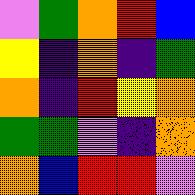[["violet", "green", "orange", "red", "blue"], ["yellow", "indigo", "orange", "indigo", "green"], ["orange", "indigo", "red", "yellow", "orange"], ["green", "green", "violet", "indigo", "orange"], ["orange", "blue", "red", "red", "violet"]]